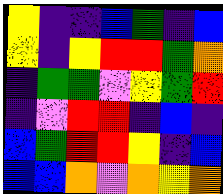[["yellow", "indigo", "indigo", "blue", "green", "indigo", "blue"], ["yellow", "indigo", "yellow", "red", "red", "green", "orange"], ["indigo", "green", "green", "violet", "yellow", "green", "red"], ["indigo", "violet", "red", "red", "indigo", "blue", "indigo"], ["blue", "green", "red", "red", "yellow", "indigo", "blue"], ["blue", "blue", "orange", "violet", "orange", "yellow", "orange"]]